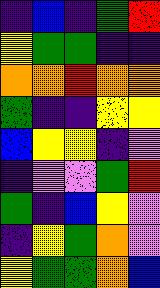[["indigo", "blue", "indigo", "green", "red"], ["yellow", "green", "green", "indigo", "indigo"], ["orange", "orange", "red", "orange", "orange"], ["green", "indigo", "indigo", "yellow", "yellow"], ["blue", "yellow", "yellow", "indigo", "violet"], ["indigo", "violet", "violet", "green", "red"], ["green", "indigo", "blue", "yellow", "violet"], ["indigo", "yellow", "green", "orange", "violet"], ["yellow", "green", "green", "orange", "blue"]]